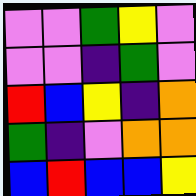[["violet", "violet", "green", "yellow", "violet"], ["violet", "violet", "indigo", "green", "violet"], ["red", "blue", "yellow", "indigo", "orange"], ["green", "indigo", "violet", "orange", "orange"], ["blue", "red", "blue", "blue", "yellow"]]